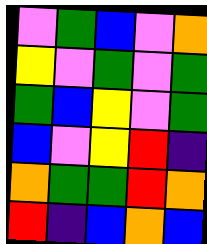[["violet", "green", "blue", "violet", "orange"], ["yellow", "violet", "green", "violet", "green"], ["green", "blue", "yellow", "violet", "green"], ["blue", "violet", "yellow", "red", "indigo"], ["orange", "green", "green", "red", "orange"], ["red", "indigo", "blue", "orange", "blue"]]